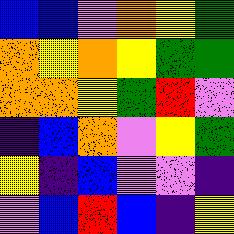[["blue", "blue", "violet", "orange", "yellow", "green"], ["orange", "yellow", "orange", "yellow", "green", "green"], ["orange", "orange", "yellow", "green", "red", "violet"], ["indigo", "blue", "orange", "violet", "yellow", "green"], ["yellow", "indigo", "blue", "violet", "violet", "indigo"], ["violet", "blue", "red", "blue", "indigo", "yellow"]]